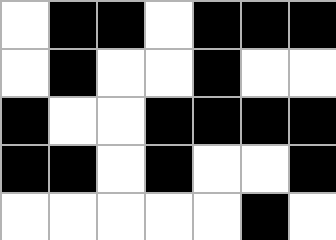[["white", "black", "black", "white", "black", "black", "black"], ["white", "black", "white", "white", "black", "white", "white"], ["black", "white", "white", "black", "black", "black", "black"], ["black", "black", "white", "black", "white", "white", "black"], ["white", "white", "white", "white", "white", "black", "white"]]